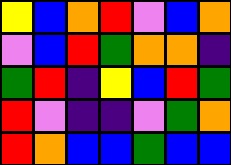[["yellow", "blue", "orange", "red", "violet", "blue", "orange"], ["violet", "blue", "red", "green", "orange", "orange", "indigo"], ["green", "red", "indigo", "yellow", "blue", "red", "green"], ["red", "violet", "indigo", "indigo", "violet", "green", "orange"], ["red", "orange", "blue", "blue", "green", "blue", "blue"]]